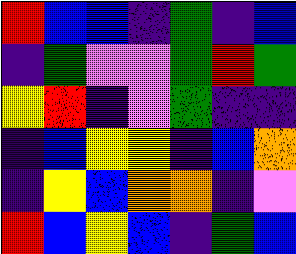[["red", "blue", "blue", "indigo", "green", "indigo", "blue"], ["indigo", "green", "violet", "violet", "green", "red", "green"], ["yellow", "red", "indigo", "violet", "green", "indigo", "indigo"], ["indigo", "blue", "yellow", "yellow", "indigo", "blue", "orange"], ["indigo", "yellow", "blue", "orange", "orange", "indigo", "violet"], ["red", "blue", "yellow", "blue", "indigo", "green", "blue"]]